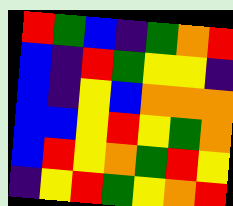[["red", "green", "blue", "indigo", "green", "orange", "red"], ["blue", "indigo", "red", "green", "yellow", "yellow", "indigo"], ["blue", "indigo", "yellow", "blue", "orange", "orange", "orange"], ["blue", "blue", "yellow", "red", "yellow", "green", "orange"], ["blue", "red", "yellow", "orange", "green", "red", "yellow"], ["indigo", "yellow", "red", "green", "yellow", "orange", "red"]]